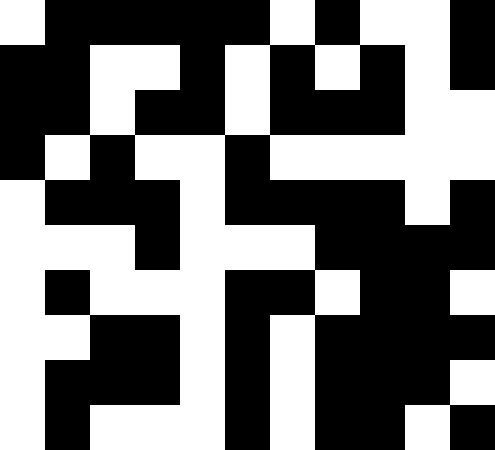[["white", "black", "black", "black", "black", "black", "white", "black", "white", "white", "black"], ["black", "black", "white", "white", "black", "white", "black", "white", "black", "white", "black"], ["black", "black", "white", "black", "black", "white", "black", "black", "black", "white", "white"], ["black", "white", "black", "white", "white", "black", "white", "white", "white", "white", "white"], ["white", "black", "black", "black", "white", "black", "black", "black", "black", "white", "black"], ["white", "white", "white", "black", "white", "white", "white", "black", "black", "black", "black"], ["white", "black", "white", "white", "white", "black", "black", "white", "black", "black", "white"], ["white", "white", "black", "black", "white", "black", "white", "black", "black", "black", "black"], ["white", "black", "black", "black", "white", "black", "white", "black", "black", "black", "white"], ["white", "black", "white", "white", "white", "black", "white", "black", "black", "white", "black"]]